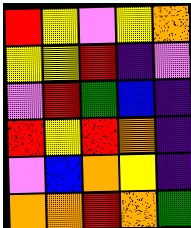[["red", "yellow", "violet", "yellow", "orange"], ["yellow", "yellow", "red", "indigo", "violet"], ["violet", "red", "green", "blue", "indigo"], ["red", "yellow", "red", "orange", "indigo"], ["violet", "blue", "orange", "yellow", "indigo"], ["orange", "orange", "red", "orange", "green"]]